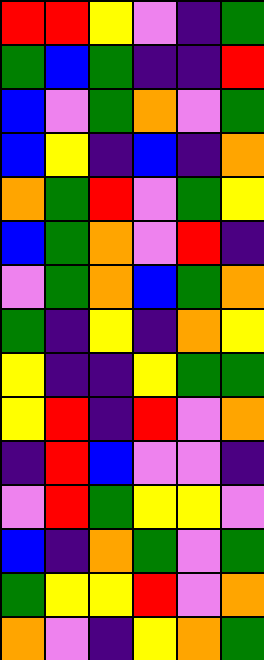[["red", "red", "yellow", "violet", "indigo", "green"], ["green", "blue", "green", "indigo", "indigo", "red"], ["blue", "violet", "green", "orange", "violet", "green"], ["blue", "yellow", "indigo", "blue", "indigo", "orange"], ["orange", "green", "red", "violet", "green", "yellow"], ["blue", "green", "orange", "violet", "red", "indigo"], ["violet", "green", "orange", "blue", "green", "orange"], ["green", "indigo", "yellow", "indigo", "orange", "yellow"], ["yellow", "indigo", "indigo", "yellow", "green", "green"], ["yellow", "red", "indigo", "red", "violet", "orange"], ["indigo", "red", "blue", "violet", "violet", "indigo"], ["violet", "red", "green", "yellow", "yellow", "violet"], ["blue", "indigo", "orange", "green", "violet", "green"], ["green", "yellow", "yellow", "red", "violet", "orange"], ["orange", "violet", "indigo", "yellow", "orange", "green"]]